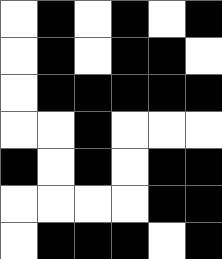[["white", "black", "white", "black", "white", "black"], ["white", "black", "white", "black", "black", "white"], ["white", "black", "black", "black", "black", "black"], ["white", "white", "black", "white", "white", "white"], ["black", "white", "black", "white", "black", "black"], ["white", "white", "white", "white", "black", "black"], ["white", "black", "black", "black", "white", "black"]]